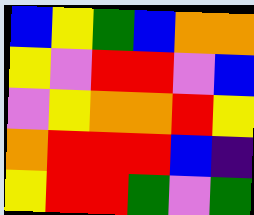[["blue", "yellow", "green", "blue", "orange", "orange"], ["yellow", "violet", "red", "red", "violet", "blue"], ["violet", "yellow", "orange", "orange", "red", "yellow"], ["orange", "red", "red", "red", "blue", "indigo"], ["yellow", "red", "red", "green", "violet", "green"]]